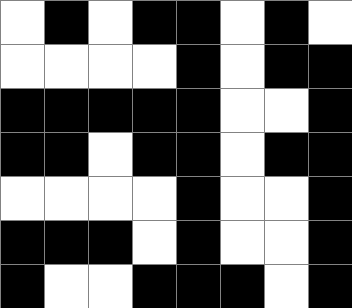[["white", "black", "white", "black", "black", "white", "black", "white"], ["white", "white", "white", "white", "black", "white", "black", "black"], ["black", "black", "black", "black", "black", "white", "white", "black"], ["black", "black", "white", "black", "black", "white", "black", "black"], ["white", "white", "white", "white", "black", "white", "white", "black"], ["black", "black", "black", "white", "black", "white", "white", "black"], ["black", "white", "white", "black", "black", "black", "white", "black"]]